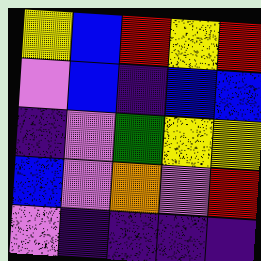[["yellow", "blue", "red", "yellow", "red"], ["violet", "blue", "indigo", "blue", "blue"], ["indigo", "violet", "green", "yellow", "yellow"], ["blue", "violet", "orange", "violet", "red"], ["violet", "indigo", "indigo", "indigo", "indigo"]]